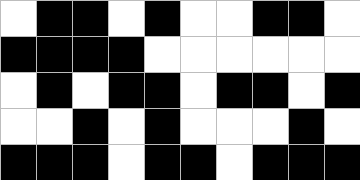[["white", "black", "black", "white", "black", "white", "white", "black", "black", "white"], ["black", "black", "black", "black", "white", "white", "white", "white", "white", "white"], ["white", "black", "white", "black", "black", "white", "black", "black", "white", "black"], ["white", "white", "black", "white", "black", "white", "white", "white", "black", "white"], ["black", "black", "black", "white", "black", "black", "white", "black", "black", "black"]]